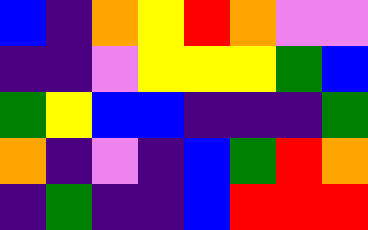[["blue", "indigo", "orange", "yellow", "red", "orange", "violet", "violet"], ["indigo", "indigo", "violet", "yellow", "yellow", "yellow", "green", "blue"], ["green", "yellow", "blue", "blue", "indigo", "indigo", "indigo", "green"], ["orange", "indigo", "violet", "indigo", "blue", "green", "red", "orange"], ["indigo", "green", "indigo", "indigo", "blue", "red", "red", "red"]]